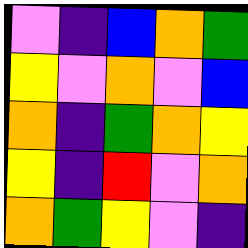[["violet", "indigo", "blue", "orange", "green"], ["yellow", "violet", "orange", "violet", "blue"], ["orange", "indigo", "green", "orange", "yellow"], ["yellow", "indigo", "red", "violet", "orange"], ["orange", "green", "yellow", "violet", "indigo"]]